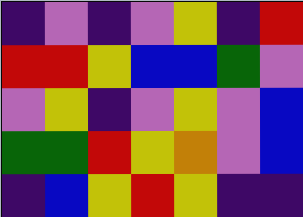[["indigo", "violet", "indigo", "violet", "yellow", "indigo", "red"], ["red", "red", "yellow", "blue", "blue", "green", "violet"], ["violet", "yellow", "indigo", "violet", "yellow", "violet", "blue"], ["green", "green", "red", "yellow", "orange", "violet", "blue"], ["indigo", "blue", "yellow", "red", "yellow", "indigo", "indigo"]]